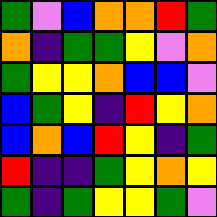[["green", "violet", "blue", "orange", "orange", "red", "green"], ["orange", "indigo", "green", "green", "yellow", "violet", "orange"], ["green", "yellow", "yellow", "orange", "blue", "blue", "violet"], ["blue", "green", "yellow", "indigo", "red", "yellow", "orange"], ["blue", "orange", "blue", "red", "yellow", "indigo", "green"], ["red", "indigo", "indigo", "green", "yellow", "orange", "yellow"], ["green", "indigo", "green", "yellow", "yellow", "green", "violet"]]